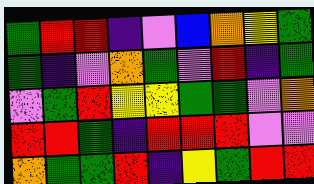[["green", "red", "red", "indigo", "violet", "blue", "orange", "yellow", "green"], ["green", "indigo", "violet", "orange", "green", "violet", "red", "indigo", "green"], ["violet", "green", "red", "yellow", "yellow", "green", "green", "violet", "orange"], ["red", "red", "green", "indigo", "red", "red", "red", "violet", "violet"], ["orange", "green", "green", "red", "indigo", "yellow", "green", "red", "red"]]